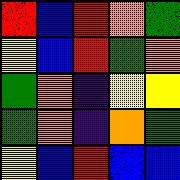[["red", "blue", "red", "orange", "green"], ["yellow", "blue", "red", "green", "orange"], ["green", "orange", "indigo", "yellow", "yellow"], ["green", "orange", "indigo", "orange", "green"], ["yellow", "blue", "red", "blue", "blue"]]